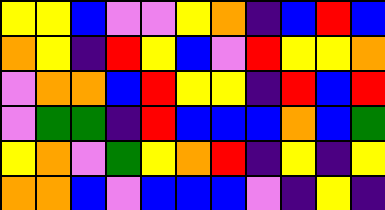[["yellow", "yellow", "blue", "violet", "violet", "yellow", "orange", "indigo", "blue", "red", "blue"], ["orange", "yellow", "indigo", "red", "yellow", "blue", "violet", "red", "yellow", "yellow", "orange"], ["violet", "orange", "orange", "blue", "red", "yellow", "yellow", "indigo", "red", "blue", "red"], ["violet", "green", "green", "indigo", "red", "blue", "blue", "blue", "orange", "blue", "green"], ["yellow", "orange", "violet", "green", "yellow", "orange", "red", "indigo", "yellow", "indigo", "yellow"], ["orange", "orange", "blue", "violet", "blue", "blue", "blue", "violet", "indigo", "yellow", "indigo"]]